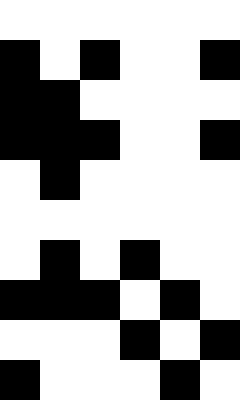[["white", "white", "white", "white", "white", "white"], ["black", "white", "black", "white", "white", "black"], ["black", "black", "white", "white", "white", "white"], ["black", "black", "black", "white", "white", "black"], ["white", "black", "white", "white", "white", "white"], ["white", "white", "white", "white", "white", "white"], ["white", "black", "white", "black", "white", "white"], ["black", "black", "black", "white", "black", "white"], ["white", "white", "white", "black", "white", "black"], ["black", "white", "white", "white", "black", "white"]]